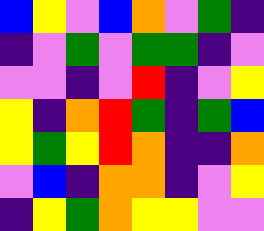[["blue", "yellow", "violet", "blue", "orange", "violet", "green", "indigo"], ["indigo", "violet", "green", "violet", "green", "green", "indigo", "violet"], ["violet", "violet", "indigo", "violet", "red", "indigo", "violet", "yellow"], ["yellow", "indigo", "orange", "red", "green", "indigo", "green", "blue"], ["yellow", "green", "yellow", "red", "orange", "indigo", "indigo", "orange"], ["violet", "blue", "indigo", "orange", "orange", "indigo", "violet", "yellow"], ["indigo", "yellow", "green", "orange", "yellow", "yellow", "violet", "violet"]]